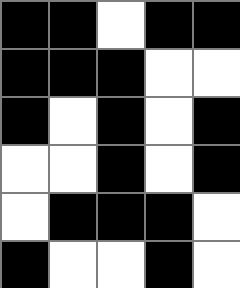[["black", "black", "white", "black", "black"], ["black", "black", "black", "white", "white"], ["black", "white", "black", "white", "black"], ["white", "white", "black", "white", "black"], ["white", "black", "black", "black", "white"], ["black", "white", "white", "black", "white"]]